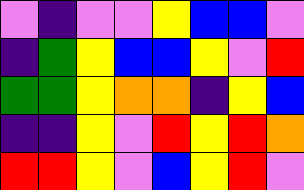[["violet", "indigo", "violet", "violet", "yellow", "blue", "blue", "violet"], ["indigo", "green", "yellow", "blue", "blue", "yellow", "violet", "red"], ["green", "green", "yellow", "orange", "orange", "indigo", "yellow", "blue"], ["indigo", "indigo", "yellow", "violet", "red", "yellow", "red", "orange"], ["red", "red", "yellow", "violet", "blue", "yellow", "red", "violet"]]